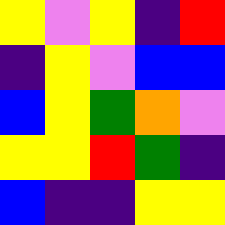[["yellow", "violet", "yellow", "indigo", "red"], ["indigo", "yellow", "violet", "blue", "blue"], ["blue", "yellow", "green", "orange", "violet"], ["yellow", "yellow", "red", "green", "indigo"], ["blue", "indigo", "indigo", "yellow", "yellow"]]